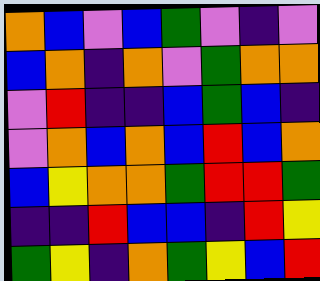[["orange", "blue", "violet", "blue", "green", "violet", "indigo", "violet"], ["blue", "orange", "indigo", "orange", "violet", "green", "orange", "orange"], ["violet", "red", "indigo", "indigo", "blue", "green", "blue", "indigo"], ["violet", "orange", "blue", "orange", "blue", "red", "blue", "orange"], ["blue", "yellow", "orange", "orange", "green", "red", "red", "green"], ["indigo", "indigo", "red", "blue", "blue", "indigo", "red", "yellow"], ["green", "yellow", "indigo", "orange", "green", "yellow", "blue", "red"]]